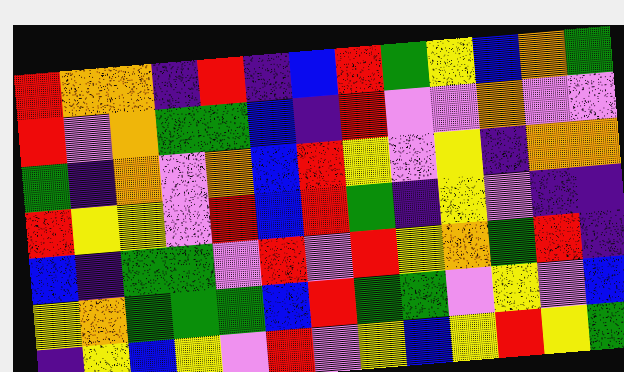[["red", "orange", "orange", "indigo", "red", "indigo", "blue", "red", "green", "yellow", "blue", "orange", "green"], ["red", "violet", "orange", "green", "green", "blue", "indigo", "red", "violet", "violet", "orange", "violet", "violet"], ["green", "indigo", "orange", "violet", "orange", "blue", "red", "yellow", "violet", "yellow", "indigo", "orange", "orange"], ["red", "yellow", "yellow", "violet", "red", "blue", "red", "green", "indigo", "yellow", "violet", "indigo", "indigo"], ["blue", "indigo", "green", "green", "violet", "red", "violet", "red", "yellow", "orange", "green", "red", "indigo"], ["yellow", "orange", "green", "green", "green", "blue", "red", "green", "green", "violet", "yellow", "violet", "blue"], ["indigo", "yellow", "blue", "yellow", "violet", "red", "violet", "yellow", "blue", "yellow", "red", "yellow", "green"]]